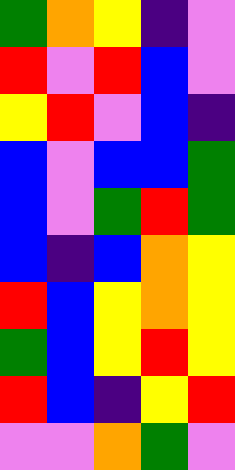[["green", "orange", "yellow", "indigo", "violet"], ["red", "violet", "red", "blue", "violet"], ["yellow", "red", "violet", "blue", "indigo"], ["blue", "violet", "blue", "blue", "green"], ["blue", "violet", "green", "red", "green"], ["blue", "indigo", "blue", "orange", "yellow"], ["red", "blue", "yellow", "orange", "yellow"], ["green", "blue", "yellow", "red", "yellow"], ["red", "blue", "indigo", "yellow", "red"], ["violet", "violet", "orange", "green", "violet"]]